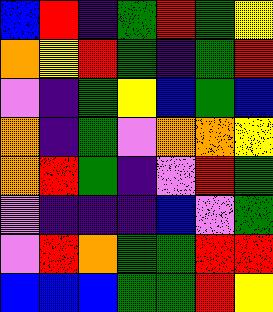[["blue", "red", "indigo", "green", "red", "green", "yellow"], ["orange", "yellow", "red", "green", "indigo", "green", "red"], ["violet", "indigo", "green", "yellow", "blue", "green", "blue"], ["orange", "indigo", "green", "violet", "orange", "orange", "yellow"], ["orange", "red", "green", "indigo", "violet", "red", "green"], ["violet", "indigo", "indigo", "indigo", "blue", "violet", "green"], ["violet", "red", "orange", "green", "green", "red", "red"], ["blue", "blue", "blue", "green", "green", "red", "yellow"]]